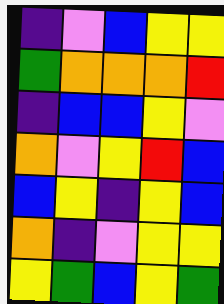[["indigo", "violet", "blue", "yellow", "yellow"], ["green", "orange", "orange", "orange", "red"], ["indigo", "blue", "blue", "yellow", "violet"], ["orange", "violet", "yellow", "red", "blue"], ["blue", "yellow", "indigo", "yellow", "blue"], ["orange", "indigo", "violet", "yellow", "yellow"], ["yellow", "green", "blue", "yellow", "green"]]